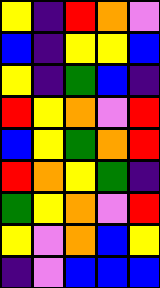[["yellow", "indigo", "red", "orange", "violet"], ["blue", "indigo", "yellow", "yellow", "blue"], ["yellow", "indigo", "green", "blue", "indigo"], ["red", "yellow", "orange", "violet", "red"], ["blue", "yellow", "green", "orange", "red"], ["red", "orange", "yellow", "green", "indigo"], ["green", "yellow", "orange", "violet", "red"], ["yellow", "violet", "orange", "blue", "yellow"], ["indigo", "violet", "blue", "blue", "blue"]]